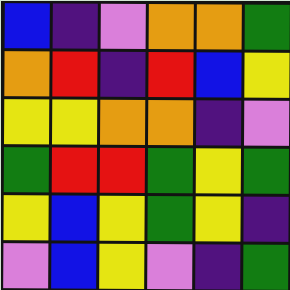[["blue", "indigo", "violet", "orange", "orange", "green"], ["orange", "red", "indigo", "red", "blue", "yellow"], ["yellow", "yellow", "orange", "orange", "indigo", "violet"], ["green", "red", "red", "green", "yellow", "green"], ["yellow", "blue", "yellow", "green", "yellow", "indigo"], ["violet", "blue", "yellow", "violet", "indigo", "green"]]